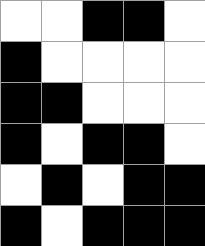[["white", "white", "black", "black", "white"], ["black", "white", "white", "white", "white"], ["black", "black", "white", "white", "white"], ["black", "white", "black", "black", "white"], ["white", "black", "white", "black", "black"], ["black", "white", "black", "black", "black"]]